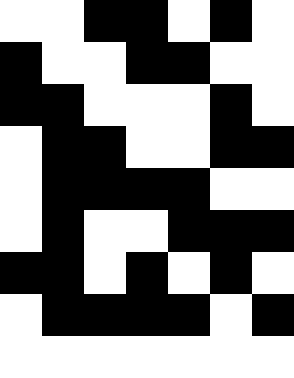[["white", "white", "black", "black", "white", "black", "white"], ["black", "white", "white", "black", "black", "white", "white"], ["black", "black", "white", "white", "white", "black", "white"], ["white", "black", "black", "white", "white", "black", "black"], ["white", "black", "black", "black", "black", "white", "white"], ["white", "black", "white", "white", "black", "black", "black"], ["black", "black", "white", "black", "white", "black", "white"], ["white", "black", "black", "black", "black", "white", "black"], ["white", "white", "white", "white", "white", "white", "white"]]